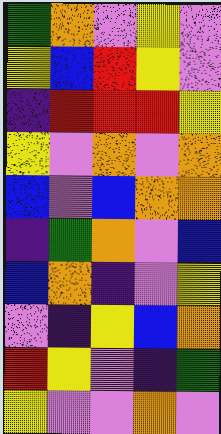[["green", "orange", "violet", "yellow", "violet"], ["yellow", "blue", "red", "yellow", "violet"], ["indigo", "red", "red", "red", "yellow"], ["yellow", "violet", "orange", "violet", "orange"], ["blue", "violet", "blue", "orange", "orange"], ["indigo", "green", "orange", "violet", "blue"], ["blue", "orange", "indigo", "violet", "yellow"], ["violet", "indigo", "yellow", "blue", "orange"], ["red", "yellow", "violet", "indigo", "green"], ["yellow", "violet", "violet", "orange", "violet"]]